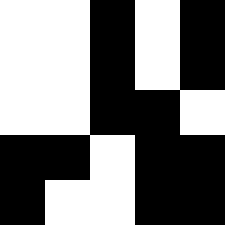[["white", "white", "black", "white", "black"], ["white", "white", "black", "white", "black"], ["white", "white", "black", "black", "white"], ["black", "black", "white", "black", "black"], ["black", "white", "white", "black", "black"]]